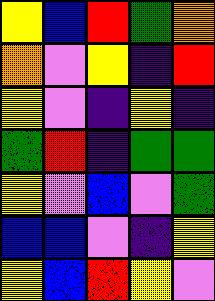[["yellow", "blue", "red", "green", "orange"], ["orange", "violet", "yellow", "indigo", "red"], ["yellow", "violet", "indigo", "yellow", "indigo"], ["green", "red", "indigo", "green", "green"], ["yellow", "violet", "blue", "violet", "green"], ["blue", "blue", "violet", "indigo", "yellow"], ["yellow", "blue", "red", "yellow", "violet"]]